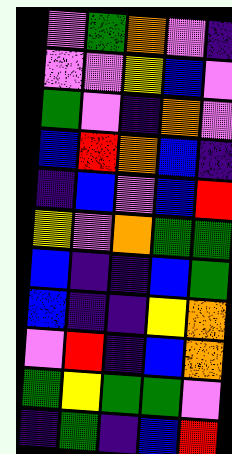[["violet", "green", "orange", "violet", "indigo"], ["violet", "violet", "yellow", "blue", "violet"], ["green", "violet", "indigo", "orange", "violet"], ["blue", "red", "orange", "blue", "indigo"], ["indigo", "blue", "violet", "blue", "red"], ["yellow", "violet", "orange", "green", "green"], ["blue", "indigo", "indigo", "blue", "green"], ["blue", "indigo", "indigo", "yellow", "orange"], ["violet", "red", "indigo", "blue", "orange"], ["green", "yellow", "green", "green", "violet"], ["indigo", "green", "indigo", "blue", "red"]]